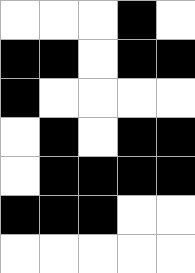[["white", "white", "white", "black", "white"], ["black", "black", "white", "black", "black"], ["black", "white", "white", "white", "white"], ["white", "black", "white", "black", "black"], ["white", "black", "black", "black", "black"], ["black", "black", "black", "white", "white"], ["white", "white", "white", "white", "white"]]